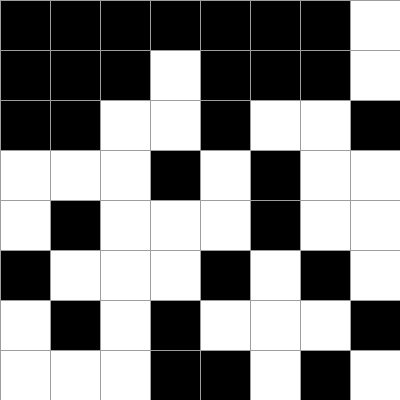[["black", "black", "black", "black", "black", "black", "black", "white"], ["black", "black", "black", "white", "black", "black", "black", "white"], ["black", "black", "white", "white", "black", "white", "white", "black"], ["white", "white", "white", "black", "white", "black", "white", "white"], ["white", "black", "white", "white", "white", "black", "white", "white"], ["black", "white", "white", "white", "black", "white", "black", "white"], ["white", "black", "white", "black", "white", "white", "white", "black"], ["white", "white", "white", "black", "black", "white", "black", "white"]]